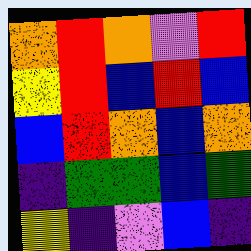[["orange", "red", "orange", "violet", "red"], ["yellow", "red", "blue", "red", "blue"], ["blue", "red", "orange", "blue", "orange"], ["indigo", "green", "green", "blue", "green"], ["yellow", "indigo", "violet", "blue", "indigo"]]